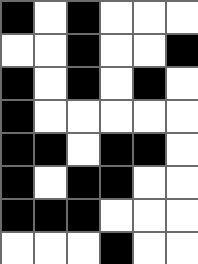[["black", "white", "black", "white", "white", "white"], ["white", "white", "black", "white", "white", "black"], ["black", "white", "black", "white", "black", "white"], ["black", "white", "white", "white", "white", "white"], ["black", "black", "white", "black", "black", "white"], ["black", "white", "black", "black", "white", "white"], ["black", "black", "black", "white", "white", "white"], ["white", "white", "white", "black", "white", "white"]]